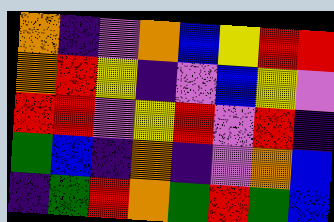[["orange", "indigo", "violet", "orange", "blue", "yellow", "red", "red"], ["orange", "red", "yellow", "indigo", "violet", "blue", "yellow", "violet"], ["red", "red", "violet", "yellow", "red", "violet", "red", "indigo"], ["green", "blue", "indigo", "orange", "indigo", "violet", "orange", "blue"], ["indigo", "green", "red", "orange", "green", "red", "green", "blue"]]